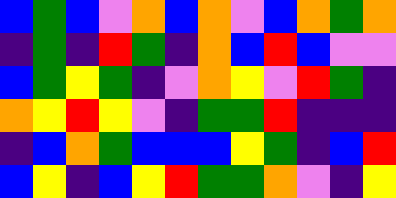[["blue", "green", "blue", "violet", "orange", "blue", "orange", "violet", "blue", "orange", "green", "orange"], ["indigo", "green", "indigo", "red", "green", "indigo", "orange", "blue", "red", "blue", "violet", "violet"], ["blue", "green", "yellow", "green", "indigo", "violet", "orange", "yellow", "violet", "red", "green", "indigo"], ["orange", "yellow", "red", "yellow", "violet", "indigo", "green", "green", "red", "indigo", "indigo", "indigo"], ["indigo", "blue", "orange", "green", "blue", "blue", "blue", "yellow", "green", "indigo", "blue", "red"], ["blue", "yellow", "indigo", "blue", "yellow", "red", "green", "green", "orange", "violet", "indigo", "yellow"]]